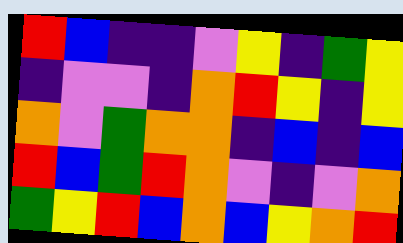[["red", "blue", "indigo", "indigo", "violet", "yellow", "indigo", "green", "yellow"], ["indigo", "violet", "violet", "indigo", "orange", "red", "yellow", "indigo", "yellow"], ["orange", "violet", "green", "orange", "orange", "indigo", "blue", "indigo", "blue"], ["red", "blue", "green", "red", "orange", "violet", "indigo", "violet", "orange"], ["green", "yellow", "red", "blue", "orange", "blue", "yellow", "orange", "red"]]